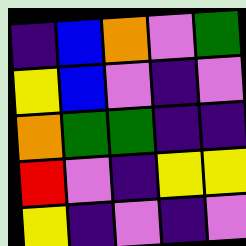[["indigo", "blue", "orange", "violet", "green"], ["yellow", "blue", "violet", "indigo", "violet"], ["orange", "green", "green", "indigo", "indigo"], ["red", "violet", "indigo", "yellow", "yellow"], ["yellow", "indigo", "violet", "indigo", "violet"]]